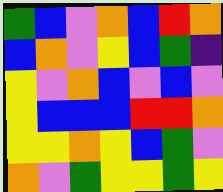[["green", "blue", "violet", "orange", "blue", "red", "orange"], ["blue", "orange", "violet", "yellow", "blue", "green", "indigo"], ["yellow", "violet", "orange", "blue", "violet", "blue", "violet"], ["yellow", "blue", "blue", "blue", "red", "red", "orange"], ["yellow", "yellow", "orange", "yellow", "blue", "green", "violet"], ["orange", "violet", "green", "yellow", "yellow", "green", "yellow"]]